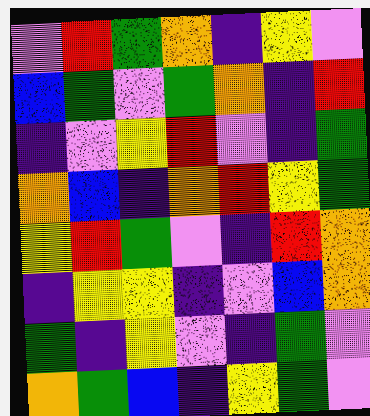[["violet", "red", "green", "orange", "indigo", "yellow", "violet"], ["blue", "green", "violet", "green", "orange", "indigo", "red"], ["indigo", "violet", "yellow", "red", "violet", "indigo", "green"], ["orange", "blue", "indigo", "orange", "red", "yellow", "green"], ["yellow", "red", "green", "violet", "indigo", "red", "orange"], ["indigo", "yellow", "yellow", "indigo", "violet", "blue", "orange"], ["green", "indigo", "yellow", "violet", "indigo", "green", "violet"], ["orange", "green", "blue", "indigo", "yellow", "green", "violet"]]